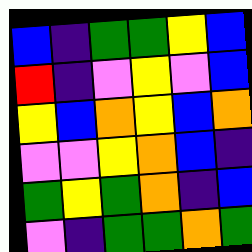[["blue", "indigo", "green", "green", "yellow", "blue"], ["red", "indigo", "violet", "yellow", "violet", "blue"], ["yellow", "blue", "orange", "yellow", "blue", "orange"], ["violet", "violet", "yellow", "orange", "blue", "indigo"], ["green", "yellow", "green", "orange", "indigo", "blue"], ["violet", "indigo", "green", "green", "orange", "green"]]